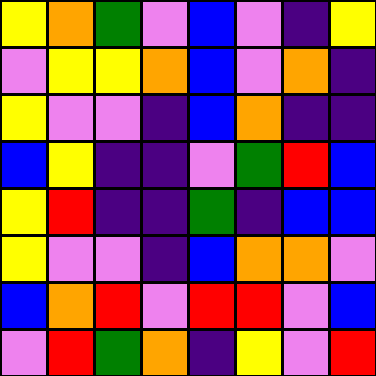[["yellow", "orange", "green", "violet", "blue", "violet", "indigo", "yellow"], ["violet", "yellow", "yellow", "orange", "blue", "violet", "orange", "indigo"], ["yellow", "violet", "violet", "indigo", "blue", "orange", "indigo", "indigo"], ["blue", "yellow", "indigo", "indigo", "violet", "green", "red", "blue"], ["yellow", "red", "indigo", "indigo", "green", "indigo", "blue", "blue"], ["yellow", "violet", "violet", "indigo", "blue", "orange", "orange", "violet"], ["blue", "orange", "red", "violet", "red", "red", "violet", "blue"], ["violet", "red", "green", "orange", "indigo", "yellow", "violet", "red"]]